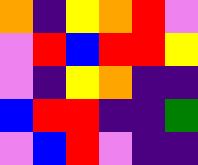[["orange", "indigo", "yellow", "orange", "red", "violet"], ["violet", "red", "blue", "red", "red", "yellow"], ["violet", "indigo", "yellow", "orange", "indigo", "indigo"], ["blue", "red", "red", "indigo", "indigo", "green"], ["violet", "blue", "red", "violet", "indigo", "indigo"]]